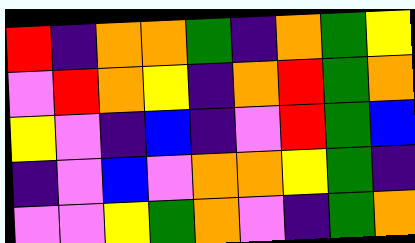[["red", "indigo", "orange", "orange", "green", "indigo", "orange", "green", "yellow"], ["violet", "red", "orange", "yellow", "indigo", "orange", "red", "green", "orange"], ["yellow", "violet", "indigo", "blue", "indigo", "violet", "red", "green", "blue"], ["indigo", "violet", "blue", "violet", "orange", "orange", "yellow", "green", "indigo"], ["violet", "violet", "yellow", "green", "orange", "violet", "indigo", "green", "orange"]]